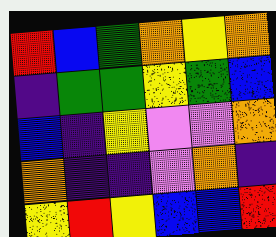[["red", "blue", "green", "orange", "yellow", "orange"], ["indigo", "green", "green", "yellow", "green", "blue"], ["blue", "indigo", "yellow", "violet", "violet", "orange"], ["orange", "indigo", "indigo", "violet", "orange", "indigo"], ["yellow", "red", "yellow", "blue", "blue", "red"]]